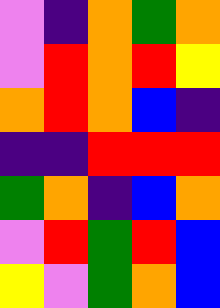[["violet", "indigo", "orange", "green", "orange"], ["violet", "red", "orange", "red", "yellow"], ["orange", "red", "orange", "blue", "indigo"], ["indigo", "indigo", "red", "red", "red"], ["green", "orange", "indigo", "blue", "orange"], ["violet", "red", "green", "red", "blue"], ["yellow", "violet", "green", "orange", "blue"]]